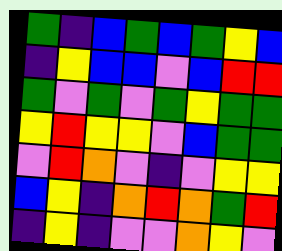[["green", "indigo", "blue", "green", "blue", "green", "yellow", "blue"], ["indigo", "yellow", "blue", "blue", "violet", "blue", "red", "red"], ["green", "violet", "green", "violet", "green", "yellow", "green", "green"], ["yellow", "red", "yellow", "yellow", "violet", "blue", "green", "green"], ["violet", "red", "orange", "violet", "indigo", "violet", "yellow", "yellow"], ["blue", "yellow", "indigo", "orange", "red", "orange", "green", "red"], ["indigo", "yellow", "indigo", "violet", "violet", "orange", "yellow", "violet"]]